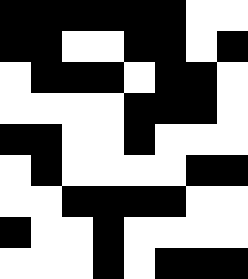[["black", "black", "black", "black", "black", "black", "white", "white"], ["black", "black", "white", "white", "black", "black", "white", "black"], ["white", "black", "black", "black", "white", "black", "black", "white"], ["white", "white", "white", "white", "black", "black", "black", "white"], ["black", "black", "white", "white", "black", "white", "white", "white"], ["white", "black", "white", "white", "white", "white", "black", "black"], ["white", "white", "black", "black", "black", "black", "white", "white"], ["black", "white", "white", "black", "white", "white", "white", "white"], ["white", "white", "white", "black", "white", "black", "black", "black"]]